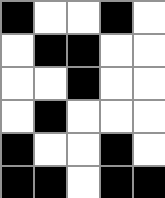[["black", "white", "white", "black", "white"], ["white", "black", "black", "white", "white"], ["white", "white", "black", "white", "white"], ["white", "black", "white", "white", "white"], ["black", "white", "white", "black", "white"], ["black", "black", "white", "black", "black"]]